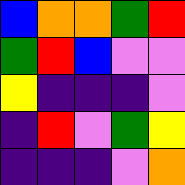[["blue", "orange", "orange", "green", "red"], ["green", "red", "blue", "violet", "violet"], ["yellow", "indigo", "indigo", "indigo", "violet"], ["indigo", "red", "violet", "green", "yellow"], ["indigo", "indigo", "indigo", "violet", "orange"]]